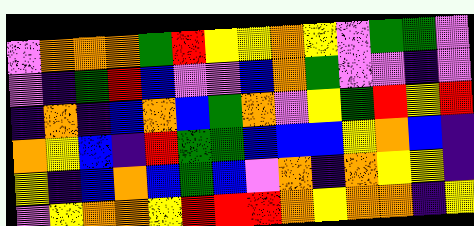[["violet", "orange", "orange", "orange", "green", "red", "yellow", "yellow", "orange", "yellow", "violet", "green", "green", "violet"], ["violet", "indigo", "green", "red", "blue", "violet", "violet", "blue", "orange", "green", "violet", "violet", "indigo", "violet"], ["indigo", "orange", "indigo", "blue", "orange", "blue", "green", "orange", "violet", "yellow", "green", "red", "yellow", "red"], ["orange", "yellow", "blue", "indigo", "red", "green", "green", "blue", "blue", "blue", "yellow", "orange", "blue", "indigo"], ["yellow", "indigo", "blue", "orange", "blue", "green", "blue", "violet", "orange", "indigo", "orange", "yellow", "yellow", "indigo"], ["violet", "yellow", "orange", "orange", "yellow", "red", "red", "red", "orange", "yellow", "orange", "orange", "indigo", "yellow"]]